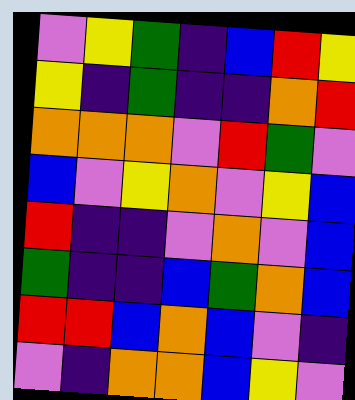[["violet", "yellow", "green", "indigo", "blue", "red", "yellow"], ["yellow", "indigo", "green", "indigo", "indigo", "orange", "red"], ["orange", "orange", "orange", "violet", "red", "green", "violet"], ["blue", "violet", "yellow", "orange", "violet", "yellow", "blue"], ["red", "indigo", "indigo", "violet", "orange", "violet", "blue"], ["green", "indigo", "indigo", "blue", "green", "orange", "blue"], ["red", "red", "blue", "orange", "blue", "violet", "indigo"], ["violet", "indigo", "orange", "orange", "blue", "yellow", "violet"]]